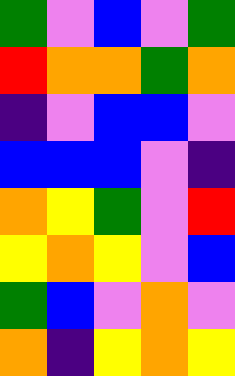[["green", "violet", "blue", "violet", "green"], ["red", "orange", "orange", "green", "orange"], ["indigo", "violet", "blue", "blue", "violet"], ["blue", "blue", "blue", "violet", "indigo"], ["orange", "yellow", "green", "violet", "red"], ["yellow", "orange", "yellow", "violet", "blue"], ["green", "blue", "violet", "orange", "violet"], ["orange", "indigo", "yellow", "orange", "yellow"]]